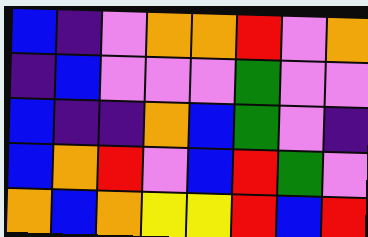[["blue", "indigo", "violet", "orange", "orange", "red", "violet", "orange"], ["indigo", "blue", "violet", "violet", "violet", "green", "violet", "violet"], ["blue", "indigo", "indigo", "orange", "blue", "green", "violet", "indigo"], ["blue", "orange", "red", "violet", "blue", "red", "green", "violet"], ["orange", "blue", "orange", "yellow", "yellow", "red", "blue", "red"]]